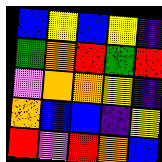[["blue", "yellow", "blue", "yellow", "indigo"], ["green", "orange", "red", "green", "red"], ["violet", "orange", "orange", "yellow", "indigo"], ["orange", "blue", "blue", "indigo", "yellow"], ["red", "violet", "red", "orange", "blue"]]